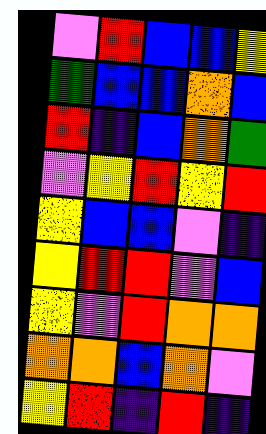[["violet", "red", "blue", "blue", "yellow"], ["green", "blue", "blue", "orange", "blue"], ["red", "indigo", "blue", "orange", "green"], ["violet", "yellow", "red", "yellow", "red"], ["yellow", "blue", "blue", "violet", "indigo"], ["yellow", "red", "red", "violet", "blue"], ["yellow", "violet", "red", "orange", "orange"], ["orange", "orange", "blue", "orange", "violet"], ["yellow", "red", "indigo", "red", "indigo"]]